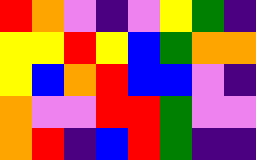[["red", "orange", "violet", "indigo", "violet", "yellow", "green", "indigo"], ["yellow", "yellow", "red", "yellow", "blue", "green", "orange", "orange"], ["yellow", "blue", "orange", "red", "blue", "blue", "violet", "indigo"], ["orange", "violet", "violet", "red", "red", "green", "violet", "violet"], ["orange", "red", "indigo", "blue", "red", "green", "indigo", "indigo"]]